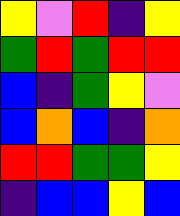[["yellow", "violet", "red", "indigo", "yellow"], ["green", "red", "green", "red", "red"], ["blue", "indigo", "green", "yellow", "violet"], ["blue", "orange", "blue", "indigo", "orange"], ["red", "red", "green", "green", "yellow"], ["indigo", "blue", "blue", "yellow", "blue"]]